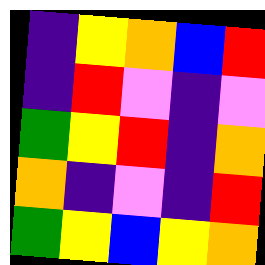[["indigo", "yellow", "orange", "blue", "red"], ["indigo", "red", "violet", "indigo", "violet"], ["green", "yellow", "red", "indigo", "orange"], ["orange", "indigo", "violet", "indigo", "red"], ["green", "yellow", "blue", "yellow", "orange"]]